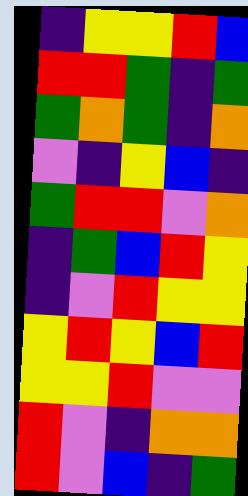[["indigo", "yellow", "yellow", "red", "blue"], ["red", "red", "green", "indigo", "green"], ["green", "orange", "green", "indigo", "orange"], ["violet", "indigo", "yellow", "blue", "indigo"], ["green", "red", "red", "violet", "orange"], ["indigo", "green", "blue", "red", "yellow"], ["indigo", "violet", "red", "yellow", "yellow"], ["yellow", "red", "yellow", "blue", "red"], ["yellow", "yellow", "red", "violet", "violet"], ["red", "violet", "indigo", "orange", "orange"], ["red", "violet", "blue", "indigo", "green"]]